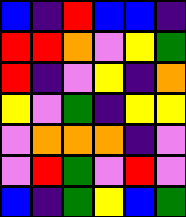[["blue", "indigo", "red", "blue", "blue", "indigo"], ["red", "red", "orange", "violet", "yellow", "green"], ["red", "indigo", "violet", "yellow", "indigo", "orange"], ["yellow", "violet", "green", "indigo", "yellow", "yellow"], ["violet", "orange", "orange", "orange", "indigo", "violet"], ["violet", "red", "green", "violet", "red", "violet"], ["blue", "indigo", "green", "yellow", "blue", "green"]]